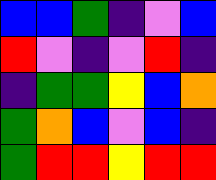[["blue", "blue", "green", "indigo", "violet", "blue"], ["red", "violet", "indigo", "violet", "red", "indigo"], ["indigo", "green", "green", "yellow", "blue", "orange"], ["green", "orange", "blue", "violet", "blue", "indigo"], ["green", "red", "red", "yellow", "red", "red"]]